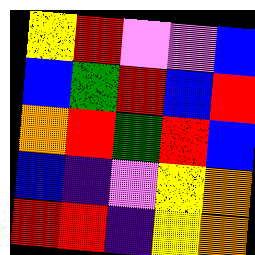[["yellow", "red", "violet", "violet", "blue"], ["blue", "green", "red", "blue", "red"], ["orange", "red", "green", "red", "blue"], ["blue", "indigo", "violet", "yellow", "orange"], ["red", "red", "indigo", "yellow", "orange"]]